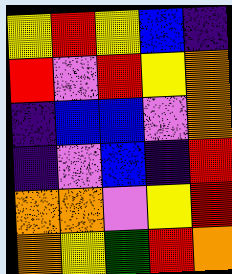[["yellow", "red", "yellow", "blue", "indigo"], ["red", "violet", "red", "yellow", "orange"], ["indigo", "blue", "blue", "violet", "orange"], ["indigo", "violet", "blue", "indigo", "red"], ["orange", "orange", "violet", "yellow", "red"], ["orange", "yellow", "green", "red", "orange"]]